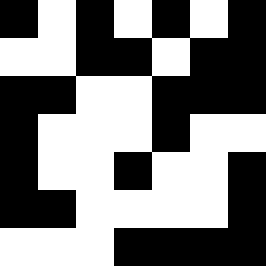[["black", "white", "black", "white", "black", "white", "black"], ["white", "white", "black", "black", "white", "black", "black"], ["black", "black", "white", "white", "black", "black", "black"], ["black", "white", "white", "white", "black", "white", "white"], ["black", "white", "white", "black", "white", "white", "black"], ["black", "black", "white", "white", "white", "white", "black"], ["white", "white", "white", "black", "black", "black", "black"]]